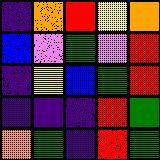[["indigo", "orange", "red", "yellow", "orange"], ["blue", "violet", "green", "violet", "red"], ["indigo", "yellow", "blue", "green", "red"], ["indigo", "indigo", "indigo", "red", "green"], ["orange", "green", "indigo", "red", "green"]]